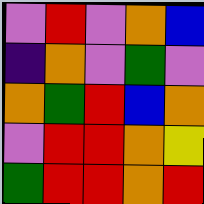[["violet", "red", "violet", "orange", "blue"], ["indigo", "orange", "violet", "green", "violet"], ["orange", "green", "red", "blue", "orange"], ["violet", "red", "red", "orange", "yellow"], ["green", "red", "red", "orange", "red"]]